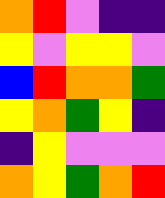[["orange", "red", "violet", "indigo", "indigo"], ["yellow", "violet", "yellow", "yellow", "violet"], ["blue", "red", "orange", "orange", "green"], ["yellow", "orange", "green", "yellow", "indigo"], ["indigo", "yellow", "violet", "violet", "violet"], ["orange", "yellow", "green", "orange", "red"]]